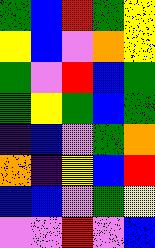[["green", "blue", "red", "green", "yellow"], ["yellow", "blue", "violet", "orange", "yellow"], ["green", "violet", "red", "blue", "green"], ["green", "yellow", "green", "blue", "green"], ["indigo", "blue", "violet", "green", "orange"], ["orange", "indigo", "yellow", "blue", "red"], ["blue", "blue", "violet", "green", "yellow"], ["violet", "violet", "red", "violet", "blue"]]